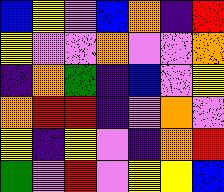[["blue", "yellow", "violet", "blue", "orange", "indigo", "red"], ["yellow", "violet", "violet", "orange", "violet", "violet", "orange"], ["indigo", "orange", "green", "indigo", "blue", "violet", "yellow"], ["orange", "red", "red", "indigo", "violet", "orange", "violet"], ["yellow", "indigo", "yellow", "violet", "indigo", "orange", "red"], ["green", "violet", "red", "violet", "yellow", "yellow", "blue"]]